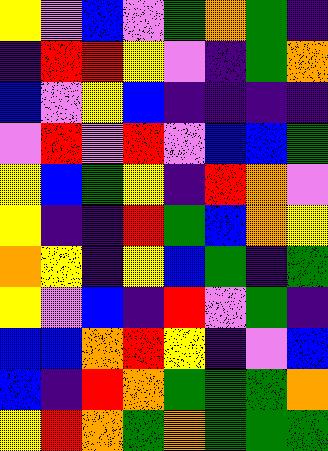[["yellow", "violet", "blue", "violet", "green", "orange", "green", "indigo"], ["indigo", "red", "red", "yellow", "violet", "indigo", "green", "orange"], ["blue", "violet", "yellow", "blue", "indigo", "indigo", "indigo", "indigo"], ["violet", "red", "violet", "red", "violet", "blue", "blue", "green"], ["yellow", "blue", "green", "yellow", "indigo", "red", "orange", "violet"], ["yellow", "indigo", "indigo", "red", "green", "blue", "orange", "yellow"], ["orange", "yellow", "indigo", "yellow", "blue", "green", "indigo", "green"], ["yellow", "violet", "blue", "indigo", "red", "violet", "green", "indigo"], ["blue", "blue", "orange", "red", "yellow", "indigo", "violet", "blue"], ["blue", "indigo", "red", "orange", "green", "green", "green", "orange"], ["yellow", "red", "orange", "green", "orange", "green", "green", "green"]]